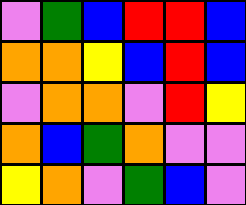[["violet", "green", "blue", "red", "red", "blue"], ["orange", "orange", "yellow", "blue", "red", "blue"], ["violet", "orange", "orange", "violet", "red", "yellow"], ["orange", "blue", "green", "orange", "violet", "violet"], ["yellow", "orange", "violet", "green", "blue", "violet"]]